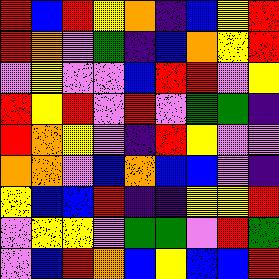[["red", "blue", "red", "yellow", "orange", "indigo", "blue", "yellow", "red"], ["red", "orange", "violet", "green", "indigo", "blue", "orange", "yellow", "red"], ["violet", "yellow", "violet", "violet", "blue", "red", "red", "violet", "yellow"], ["red", "yellow", "red", "violet", "red", "violet", "green", "green", "indigo"], ["red", "orange", "yellow", "violet", "indigo", "red", "yellow", "violet", "violet"], ["orange", "orange", "violet", "blue", "orange", "blue", "blue", "violet", "indigo"], ["yellow", "blue", "blue", "red", "indigo", "indigo", "yellow", "yellow", "red"], ["violet", "yellow", "yellow", "violet", "green", "green", "violet", "red", "green"], ["violet", "blue", "red", "orange", "blue", "yellow", "blue", "blue", "red"]]